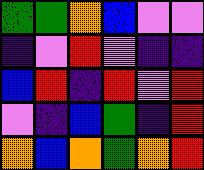[["green", "green", "orange", "blue", "violet", "violet"], ["indigo", "violet", "red", "violet", "indigo", "indigo"], ["blue", "red", "indigo", "red", "violet", "red"], ["violet", "indigo", "blue", "green", "indigo", "red"], ["orange", "blue", "orange", "green", "orange", "red"]]